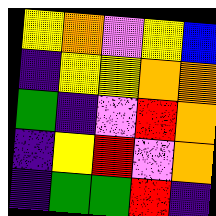[["yellow", "orange", "violet", "yellow", "blue"], ["indigo", "yellow", "yellow", "orange", "orange"], ["green", "indigo", "violet", "red", "orange"], ["indigo", "yellow", "red", "violet", "orange"], ["indigo", "green", "green", "red", "indigo"]]